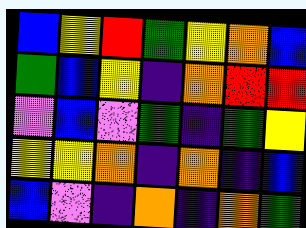[["blue", "yellow", "red", "green", "yellow", "orange", "blue"], ["green", "blue", "yellow", "indigo", "orange", "red", "red"], ["violet", "blue", "violet", "green", "indigo", "green", "yellow"], ["yellow", "yellow", "orange", "indigo", "orange", "indigo", "blue"], ["blue", "violet", "indigo", "orange", "indigo", "orange", "green"]]